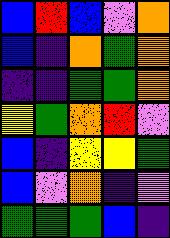[["blue", "red", "blue", "violet", "orange"], ["blue", "indigo", "orange", "green", "orange"], ["indigo", "indigo", "green", "green", "orange"], ["yellow", "green", "orange", "red", "violet"], ["blue", "indigo", "yellow", "yellow", "green"], ["blue", "violet", "orange", "indigo", "violet"], ["green", "green", "green", "blue", "indigo"]]